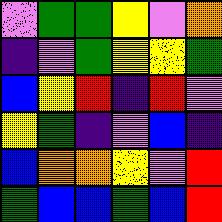[["violet", "green", "green", "yellow", "violet", "orange"], ["indigo", "violet", "green", "yellow", "yellow", "green"], ["blue", "yellow", "red", "indigo", "red", "violet"], ["yellow", "green", "indigo", "violet", "blue", "indigo"], ["blue", "orange", "orange", "yellow", "violet", "red"], ["green", "blue", "blue", "green", "blue", "red"]]